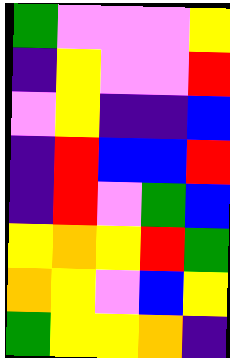[["green", "violet", "violet", "violet", "yellow"], ["indigo", "yellow", "violet", "violet", "red"], ["violet", "yellow", "indigo", "indigo", "blue"], ["indigo", "red", "blue", "blue", "red"], ["indigo", "red", "violet", "green", "blue"], ["yellow", "orange", "yellow", "red", "green"], ["orange", "yellow", "violet", "blue", "yellow"], ["green", "yellow", "yellow", "orange", "indigo"]]